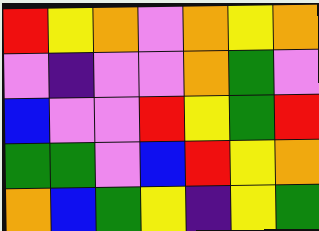[["red", "yellow", "orange", "violet", "orange", "yellow", "orange"], ["violet", "indigo", "violet", "violet", "orange", "green", "violet"], ["blue", "violet", "violet", "red", "yellow", "green", "red"], ["green", "green", "violet", "blue", "red", "yellow", "orange"], ["orange", "blue", "green", "yellow", "indigo", "yellow", "green"]]